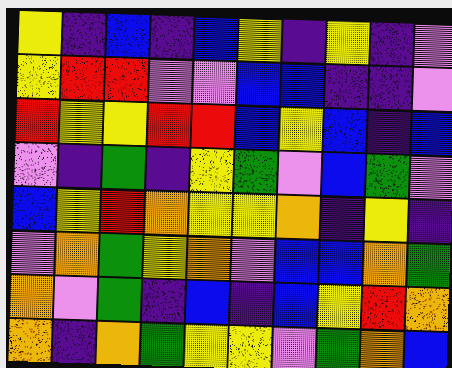[["yellow", "indigo", "blue", "indigo", "blue", "yellow", "indigo", "yellow", "indigo", "violet"], ["yellow", "red", "red", "violet", "violet", "blue", "blue", "indigo", "indigo", "violet"], ["red", "yellow", "yellow", "red", "red", "blue", "yellow", "blue", "indigo", "blue"], ["violet", "indigo", "green", "indigo", "yellow", "green", "violet", "blue", "green", "violet"], ["blue", "yellow", "red", "orange", "yellow", "yellow", "orange", "indigo", "yellow", "indigo"], ["violet", "orange", "green", "yellow", "orange", "violet", "blue", "blue", "orange", "green"], ["orange", "violet", "green", "indigo", "blue", "indigo", "blue", "yellow", "red", "orange"], ["orange", "indigo", "orange", "green", "yellow", "yellow", "violet", "green", "orange", "blue"]]